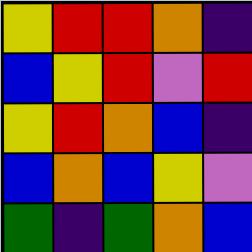[["yellow", "red", "red", "orange", "indigo"], ["blue", "yellow", "red", "violet", "red"], ["yellow", "red", "orange", "blue", "indigo"], ["blue", "orange", "blue", "yellow", "violet"], ["green", "indigo", "green", "orange", "blue"]]